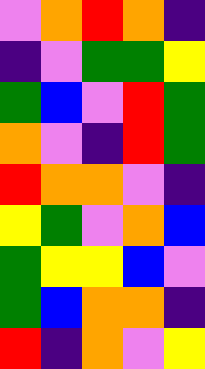[["violet", "orange", "red", "orange", "indigo"], ["indigo", "violet", "green", "green", "yellow"], ["green", "blue", "violet", "red", "green"], ["orange", "violet", "indigo", "red", "green"], ["red", "orange", "orange", "violet", "indigo"], ["yellow", "green", "violet", "orange", "blue"], ["green", "yellow", "yellow", "blue", "violet"], ["green", "blue", "orange", "orange", "indigo"], ["red", "indigo", "orange", "violet", "yellow"]]